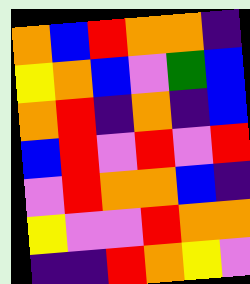[["orange", "blue", "red", "orange", "orange", "indigo"], ["yellow", "orange", "blue", "violet", "green", "blue"], ["orange", "red", "indigo", "orange", "indigo", "blue"], ["blue", "red", "violet", "red", "violet", "red"], ["violet", "red", "orange", "orange", "blue", "indigo"], ["yellow", "violet", "violet", "red", "orange", "orange"], ["indigo", "indigo", "red", "orange", "yellow", "violet"]]